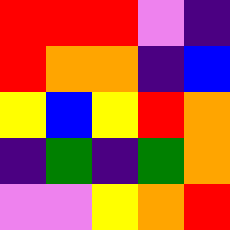[["red", "red", "red", "violet", "indigo"], ["red", "orange", "orange", "indigo", "blue"], ["yellow", "blue", "yellow", "red", "orange"], ["indigo", "green", "indigo", "green", "orange"], ["violet", "violet", "yellow", "orange", "red"]]